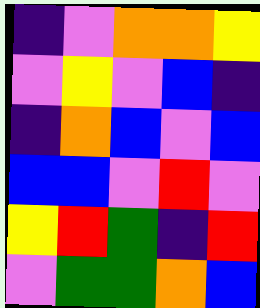[["indigo", "violet", "orange", "orange", "yellow"], ["violet", "yellow", "violet", "blue", "indigo"], ["indigo", "orange", "blue", "violet", "blue"], ["blue", "blue", "violet", "red", "violet"], ["yellow", "red", "green", "indigo", "red"], ["violet", "green", "green", "orange", "blue"]]